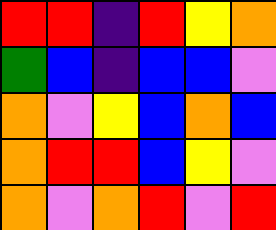[["red", "red", "indigo", "red", "yellow", "orange"], ["green", "blue", "indigo", "blue", "blue", "violet"], ["orange", "violet", "yellow", "blue", "orange", "blue"], ["orange", "red", "red", "blue", "yellow", "violet"], ["orange", "violet", "orange", "red", "violet", "red"]]